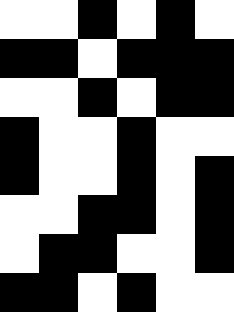[["white", "white", "black", "white", "black", "white"], ["black", "black", "white", "black", "black", "black"], ["white", "white", "black", "white", "black", "black"], ["black", "white", "white", "black", "white", "white"], ["black", "white", "white", "black", "white", "black"], ["white", "white", "black", "black", "white", "black"], ["white", "black", "black", "white", "white", "black"], ["black", "black", "white", "black", "white", "white"]]